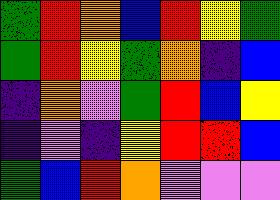[["green", "red", "orange", "blue", "red", "yellow", "green"], ["green", "red", "yellow", "green", "orange", "indigo", "blue"], ["indigo", "orange", "violet", "green", "red", "blue", "yellow"], ["indigo", "violet", "indigo", "yellow", "red", "red", "blue"], ["green", "blue", "red", "orange", "violet", "violet", "violet"]]